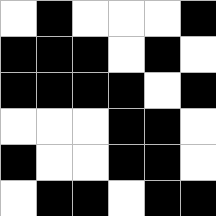[["white", "black", "white", "white", "white", "black"], ["black", "black", "black", "white", "black", "white"], ["black", "black", "black", "black", "white", "black"], ["white", "white", "white", "black", "black", "white"], ["black", "white", "white", "black", "black", "white"], ["white", "black", "black", "white", "black", "black"]]